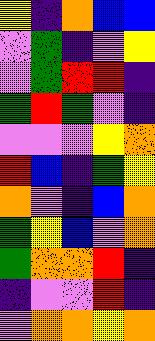[["yellow", "indigo", "orange", "blue", "blue"], ["violet", "green", "indigo", "violet", "yellow"], ["violet", "green", "red", "red", "indigo"], ["green", "red", "green", "violet", "indigo"], ["violet", "violet", "violet", "yellow", "orange"], ["red", "blue", "indigo", "green", "yellow"], ["orange", "violet", "indigo", "blue", "orange"], ["green", "yellow", "blue", "violet", "orange"], ["green", "orange", "orange", "red", "indigo"], ["indigo", "violet", "violet", "red", "indigo"], ["violet", "orange", "orange", "yellow", "orange"]]